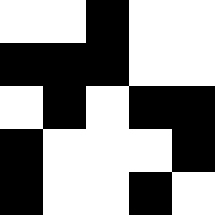[["white", "white", "black", "white", "white"], ["black", "black", "black", "white", "white"], ["white", "black", "white", "black", "black"], ["black", "white", "white", "white", "black"], ["black", "white", "white", "black", "white"]]